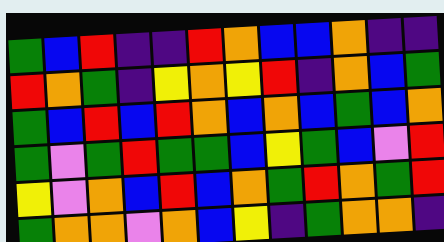[["green", "blue", "red", "indigo", "indigo", "red", "orange", "blue", "blue", "orange", "indigo", "indigo"], ["red", "orange", "green", "indigo", "yellow", "orange", "yellow", "red", "indigo", "orange", "blue", "green"], ["green", "blue", "red", "blue", "red", "orange", "blue", "orange", "blue", "green", "blue", "orange"], ["green", "violet", "green", "red", "green", "green", "blue", "yellow", "green", "blue", "violet", "red"], ["yellow", "violet", "orange", "blue", "red", "blue", "orange", "green", "red", "orange", "green", "red"], ["green", "orange", "orange", "violet", "orange", "blue", "yellow", "indigo", "green", "orange", "orange", "indigo"]]